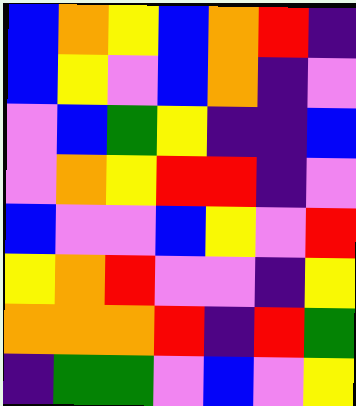[["blue", "orange", "yellow", "blue", "orange", "red", "indigo"], ["blue", "yellow", "violet", "blue", "orange", "indigo", "violet"], ["violet", "blue", "green", "yellow", "indigo", "indigo", "blue"], ["violet", "orange", "yellow", "red", "red", "indigo", "violet"], ["blue", "violet", "violet", "blue", "yellow", "violet", "red"], ["yellow", "orange", "red", "violet", "violet", "indigo", "yellow"], ["orange", "orange", "orange", "red", "indigo", "red", "green"], ["indigo", "green", "green", "violet", "blue", "violet", "yellow"]]